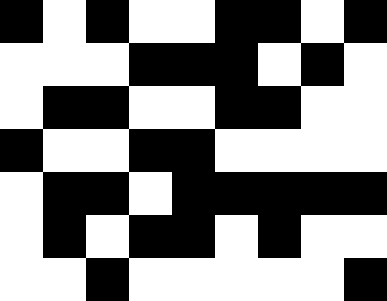[["black", "white", "black", "white", "white", "black", "black", "white", "black"], ["white", "white", "white", "black", "black", "black", "white", "black", "white"], ["white", "black", "black", "white", "white", "black", "black", "white", "white"], ["black", "white", "white", "black", "black", "white", "white", "white", "white"], ["white", "black", "black", "white", "black", "black", "black", "black", "black"], ["white", "black", "white", "black", "black", "white", "black", "white", "white"], ["white", "white", "black", "white", "white", "white", "white", "white", "black"]]